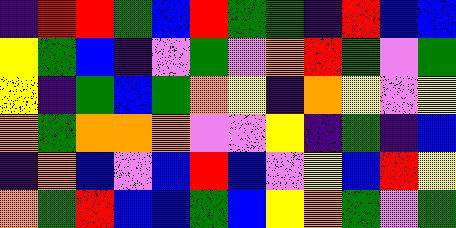[["indigo", "red", "red", "green", "blue", "red", "green", "green", "indigo", "red", "blue", "blue"], ["yellow", "green", "blue", "indigo", "violet", "green", "violet", "orange", "red", "green", "violet", "green"], ["yellow", "indigo", "green", "blue", "green", "orange", "yellow", "indigo", "orange", "yellow", "violet", "yellow"], ["orange", "green", "orange", "orange", "orange", "violet", "violet", "yellow", "indigo", "green", "indigo", "blue"], ["indigo", "orange", "blue", "violet", "blue", "red", "blue", "violet", "yellow", "blue", "red", "yellow"], ["orange", "green", "red", "blue", "blue", "green", "blue", "yellow", "orange", "green", "violet", "green"]]